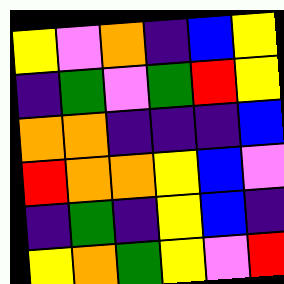[["yellow", "violet", "orange", "indigo", "blue", "yellow"], ["indigo", "green", "violet", "green", "red", "yellow"], ["orange", "orange", "indigo", "indigo", "indigo", "blue"], ["red", "orange", "orange", "yellow", "blue", "violet"], ["indigo", "green", "indigo", "yellow", "blue", "indigo"], ["yellow", "orange", "green", "yellow", "violet", "red"]]